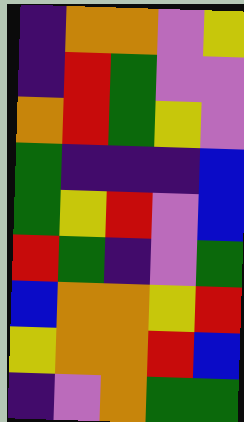[["indigo", "orange", "orange", "violet", "yellow"], ["indigo", "red", "green", "violet", "violet"], ["orange", "red", "green", "yellow", "violet"], ["green", "indigo", "indigo", "indigo", "blue"], ["green", "yellow", "red", "violet", "blue"], ["red", "green", "indigo", "violet", "green"], ["blue", "orange", "orange", "yellow", "red"], ["yellow", "orange", "orange", "red", "blue"], ["indigo", "violet", "orange", "green", "green"]]